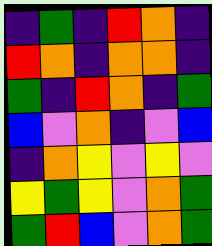[["indigo", "green", "indigo", "red", "orange", "indigo"], ["red", "orange", "indigo", "orange", "orange", "indigo"], ["green", "indigo", "red", "orange", "indigo", "green"], ["blue", "violet", "orange", "indigo", "violet", "blue"], ["indigo", "orange", "yellow", "violet", "yellow", "violet"], ["yellow", "green", "yellow", "violet", "orange", "green"], ["green", "red", "blue", "violet", "orange", "green"]]